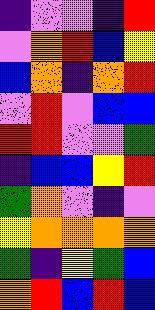[["indigo", "violet", "violet", "indigo", "red"], ["violet", "orange", "red", "blue", "yellow"], ["blue", "orange", "indigo", "orange", "red"], ["violet", "red", "violet", "blue", "blue"], ["red", "red", "violet", "violet", "green"], ["indigo", "blue", "blue", "yellow", "red"], ["green", "orange", "violet", "indigo", "violet"], ["yellow", "orange", "orange", "orange", "orange"], ["green", "indigo", "yellow", "green", "blue"], ["orange", "red", "blue", "red", "blue"]]